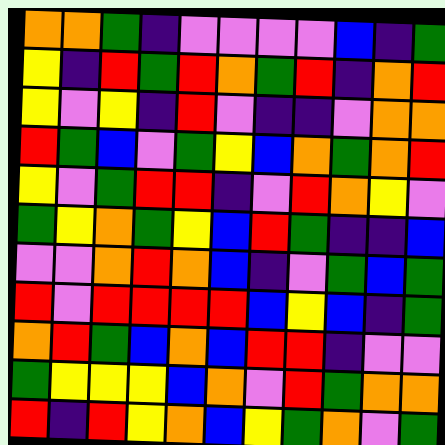[["orange", "orange", "green", "indigo", "violet", "violet", "violet", "violet", "blue", "indigo", "green"], ["yellow", "indigo", "red", "green", "red", "orange", "green", "red", "indigo", "orange", "red"], ["yellow", "violet", "yellow", "indigo", "red", "violet", "indigo", "indigo", "violet", "orange", "orange"], ["red", "green", "blue", "violet", "green", "yellow", "blue", "orange", "green", "orange", "red"], ["yellow", "violet", "green", "red", "red", "indigo", "violet", "red", "orange", "yellow", "violet"], ["green", "yellow", "orange", "green", "yellow", "blue", "red", "green", "indigo", "indigo", "blue"], ["violet", "violet", "orange", "red", "orange", "blue", "indigo", "violet", "green", "blue", "green"], ["red", "violet", "red", "red", "red", "red", "blue", "yellow", "blue", "indigo", "green"], ["orange", "red", "green", "blue", "orange", "blue", "red", "red", "indigo", "violet", "violet"], ["green", "yellow", "yellow", "yellow", "blue", "orange", "violet", "red", "green", "orange", "orange"], ["red", "indigo", "red", "yellow", "orange", "blue", "yellow", "green", "orange", "violet", "green"]]